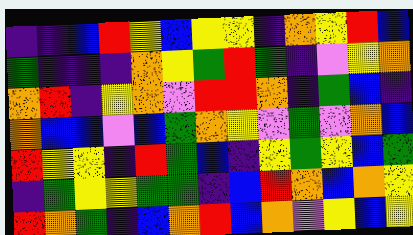[["indigo", "indigo", "blue", "red", "yellow", "blue", "yellow", "yellow", "indigo", "orange", "yellow", "red", "blue"], ["green", "indigo", "indigo", "indigo", "orange", "yellow", "green", "red", "green", "indigo", "violet", "yellow", "orange"], ["orange", "red", "indigo", "yellow", "orange", "violet", "red", "red", "orange", "indigo", "green", "blue", "indigo"], ["orange", "blue", "blue", "violet", "blue", "green", "orange", "yellow", "violet", "green", "violet", "orange", "blue"], ["red", "yellow", "yellow", "indigo", "red", "green", "blue", "indigo", "yellow", "green", "yellow", "blue", "green"], ["indigo", "green", "yellow", "yellow", "green", "green", "indigo", "blue", "red", "orange", "blue", "orange", "yellow"], ["red", "orange", "green", "indigo", "blue", "orange", "red", "blue", "orange", "violet", "yellow", "blue", "yellow"]]